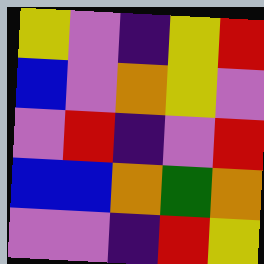[["yellow", "violet", "indigo", "yellow", "red"], ["blue", "violet", "orange", "yellow", "violet"], ["violet", "red", "indigo", "violet", "red"], ["blue", "blue", "orange", "green", "orange"], ["violet", "violet", "indigo", "red", "yellow"]]